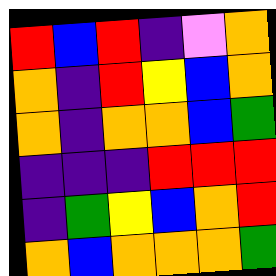[["red", "blue", "red", "indigo", "violet", "orange"], ["orange", "indigo", "red", "yellow", "blue", "orange"], ["orange", "indigo", "orange", "orange", "blue", "green"], ["indigo", "indigo", "indigo", "red", "red", "red"], ["indigo", "green", "yellow", "blue", "orange", "red"], ["orange", "blue", "orange", "orange", "orange", "green"]]